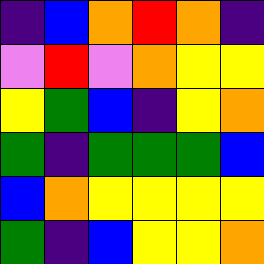[["indigo", "blue", "orange", "red", "orange", "indigo"], ["violet", "red", "violet", "orange", "yellow", "yellow"], ["yellow", "green", "blue", "indigo", "yellow", "orange"], ["green", "indigo", "green", "green", "green", "blue"], ["blue", "orange", "yellow", "yellow", "yellow", "yellow"], ["green", "indigo", "blue", "yellow", "yellow", "orange"]]